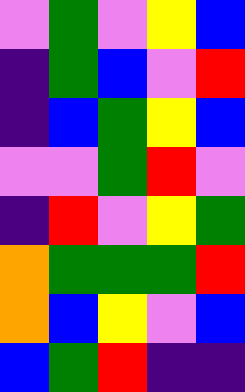[["violet", "green", "violet", "yellow", "blue"], ["indigo", "green", "blue", "violet", "red"], ["indigo", "blue", "green", "yellow", "blue"], ["violet", "violet", "green", "red", "violet"], ["indigo", "red", "violet", "yellow", "green"], ["orange", "green", "green", "green", "red"], ["orange", "blue", "yellow", "violet", "blue"], ["blue", "green", "red", "indigo", "indigo"]]